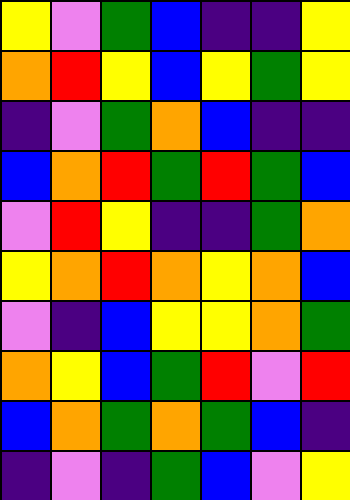[["yellow", "violet", "green", "blue", "indigo", "indigo", "yellow"], ["orange", "red", "yellow", "blue", "yellow", "green", "yellow"], ["indigo", "violet", "green", "orange", "blue", "indigo", "indigo"], ["blue", "orange", "red", "green", "red", "green", "blue"], ["violet", "red", "yellow", "indigo", "indigo", "green", "orange"], ["yellow", "orange", "red", "orange", "yellow", "orange", "blue"], ["violet", "indigo", "blue", "yellow", "yellow", "orange", "green"], ["orange", "yellow", "blue", "green", "red", "violet", "red"], ["blue", "orange", "green", "orange", "green", "blue", "indigo"], ["indigo", "violet", "indigo", "green", "blue", "violet", "yellow"]]